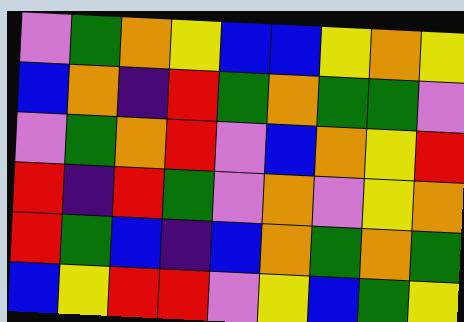[["violet", "green", "orange", "yellow", "blue", "blue", "yellow", "orange", "yellow"], ["blue", "orange", "indigo", "red", "green", "orange", "green", "green", "violet"], ["violet", "green", "orange", "red", "violet", "blue", "orange", "yellow", "red"], ["red", "indigo", "red", "green", "violet", "orange", "violet", "yellow", "orange"], ["red", "green", "blue", "indigo", "blue", "orange", "green", "orange", "green"], ["blue", "yellow", "red", "red", "violet", "yellow", "blue", "green", "yellow"]]